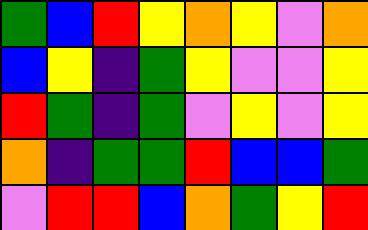[["green", "blue", "red", "yellow", "orange", "yellow", "violet", "orange"], ["blue", "yellow", "indigo", "green", "yellow", "violet", "violet", "yellow"], ["red", "green", "indigo", "green", "violet", "yellow", "violet", "yellow"], ["orange", "indigo", "green", "green", "red", "blue", "blue", "green"], ["violet", "red", "red", "blue", "orange", "green", "yellow", "red"]]